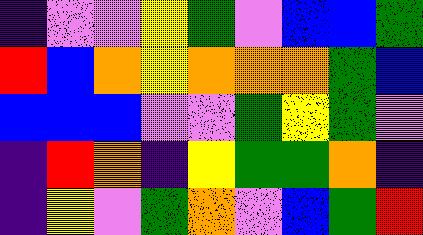[["indigo", "violet", "violet", "yellow", "green", "violet", "blue", "blue", "green"], ["red", "blue", "orange", "yellow", "orange", "orange", "orange", "green", "blue"], ["blue", "blue", "blue", "violet", "violet", "green", "yellow", "green", "violet"], ["indigo", "red", "orange", "indigo", "yellow", "green", "green", "orange", "indigo"], ["indigo", "yellow", "violet", "green", "orange", "violet", "blue", "green", "red"]]